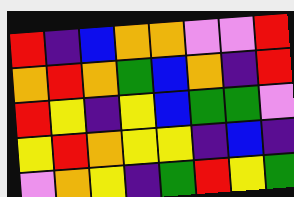[["red", "indigo", "blue", "orange", "orange", "violet", "violet", "red"], ["orange", "red", "orange", "green", "blue", "orange", "indigo", "red"], ["red", "yellow", "indigo", "yellow", "blue", "green", "green", "violet"], ["yellow", "red", "orange", "yellow", "yellow", "indigo", "blue", "indigo"], ["violet", "orange", "yellow", "indigo", "green", "red", "yellow", "green"]]